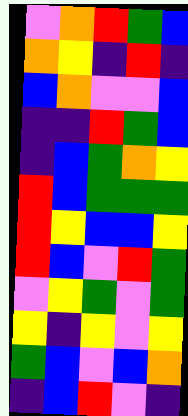[["violet", "orange", "red", "green", "blue"], ["orange", "yellow", "indigo", "red", "indigo"], ["blue", "orange", "violet", "violet", "blue"], ["indigo", "indigo", "red", "green", "blue"], ["indigo", "blue", "green", "orange", "yellow"], ["red", "blue", "green", "green", "green"], ["red", "yellow", "blue", "blue", "yellow"], ["red", "blue", "violet", "red", "green"], ["violet", "yellow", "green", "violet", "green"], ["yellow", "indigo", "yellow", "violet", "yellow"], ["green", "blue", "violet", "blue", "orange"], ["indigo", "blue", "red", "violet", "indigo"]]